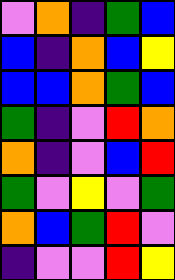[["violet", "orange", "indigo", "green", "blue"], ["blue", "indigo", "orange", "blue", "yellow"], ["blue", "blue", "orange", "green", "blue"], ["green", "indigo", "violet", "red", "orange"], ["orange", "indigo", "violet", "blue", "red"], ["green", "violet", "yellow", "violet", "green"], ["orange", "blue", "green", "red", "violet"], ["indigo", "violet", "violet", "red", "yellow"]]